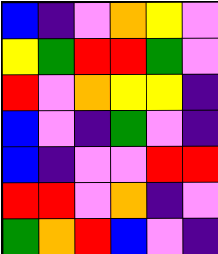[["blue", "indigo", "violet", "orange", "yellow", "violet"], ["yellow", "green", "red", "red", "green", "violet"], ["red", "violet", "orange", "yellow", "yellow", "indigo"], ["blue", "violet", "indigo", "green", "violet", "indigo"], ["blue", "indigo", "violet", "violet", "red", "red"], ["red", "red", "violet", "orange", "indigo", "violet"], ["green", "orange", "red", "blue", "violet", "indigo"]]